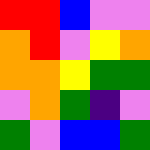[["red", "red", "blue", "violet", "violet"], ["orange", "red", "violet", "yellow", "orange"], ["orange", "orange", "yellow", "green", "green"], ["violet", "orange", "green", "indigo", "violet"], ["green", "violet", "blue", "blue", "green"]]